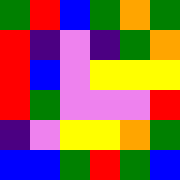[["green", "red", "blue", "green", "orange", "green"], ["red", "indigo", "violet", "indigo", "green", "orange"], ["red", "blue", "violet", "yellow", "yellow", "yellow"], ["red", "green", "violet", "violet", "violet", "red"], ["indigo", "violet", "yellow", "yellow", "orange", "green"], ["blue", "blue", "green", "red", "green", "blue"]]